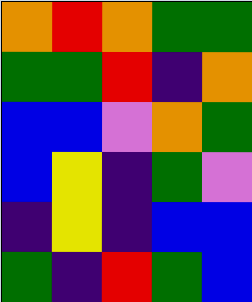[["orange", "red", "orange", "green", "green"], ["green", "green", "red", "indigo", "orange"], ["blue", "blue", "violet", "orange", "green"], ["blue", "yellow", "indigo", "green", "violet"], ["indigo", "yellow", "indigo", "blue", "blue"], ["green", "indigo", "red", "green", "blue"]]